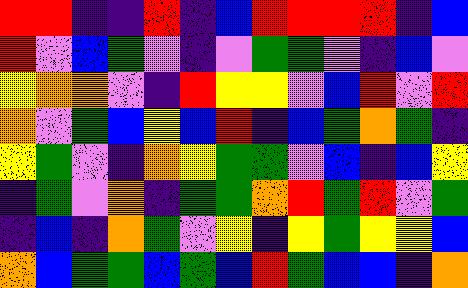[["red", "red", "indigo", "indigo", "red", "indigo", "blue", "red", "red", "red", "red", "indigo", "blue"], ["red", "violet", "blue", "green", "violet", "indigo", "violet", "green", "green", "violet", "indigo", "blue", "violet"], ["yellow", "orange", "orange", "violet", "indigo", "red", "yellow", "yellow", "violet", "blue", "red", "violet", "red"], ["orange", "violet", "green", "blue", "yellow", "blue", "red", "indigo", "blue", "green", "orange", "green", "indigo"], ["yellow", "green", "violet", "indigo", "orange", "yellow", "green", "green", "violet", "blue", "indigo", "blue", "yellow"], ["indigo", "green", "violet", "orange", "indigo", "green", "green", "orange", "red", "green", "red", "violet", "green"], ["indigo", "blue", "indigo", "orange", "green", "violet", "yellow", "indigo", "yellow", "green", "yellow", "yellow", "blue"], ["orange", "blue", "green", "green", "blue", "green", "blue", "red", "green", "blue", "blue", "indigo", "orange"]]